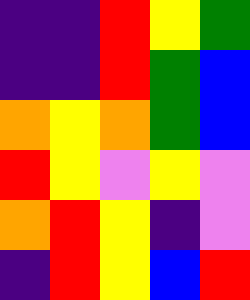[["indigo", "indigo", "red", "yellow", "green"], ["indigo", "indigo", "red", "green", "blue"], ["orange", "yellow", "orange", "green", "blue"], ["red", "yellow", "violet", "yellow", "violet"], ["orange", "red", "yellow", "indigo", "violet"], ["indigo", "red", "yellow", "blue", "red"]]